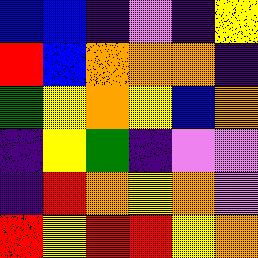[["blue", "blue", "indigo", "violet", "indigo", "yellow"], ["red", "blue", "orange", "orange", "orange", "indigo"], ["green", "yellow", "orange", "yellow", "blue", "orange"], ["indigo", "yellow", "green", "indigo", "violet", "violet"], ["indigo", "red", "orange", "yellow", "orange", "violet"], ["red", "yellow", "red", "red", "yellow", "orange"]]